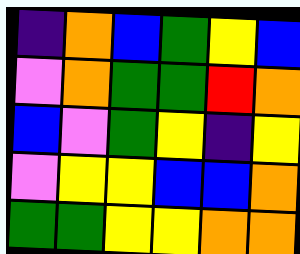[["indigo", "orange", "blue", "green", "yellow", "blue"], ["violet", "orange", "green", "green", "red", "orange"], ["blue", "violet", "green", "yellow", "indigo", "yellow"], ["violet", "yellow", "yellow", "blue", "blue", "orange"], ["green", "green", "yellow", "yellow", "orange", "orange"]]